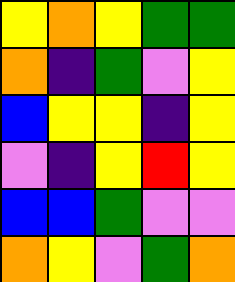[["yellow", "orange", "yellow", "green", "green"], ["orange", "indigo", "green", "violet", "yellow"], ["blue", "yellow", "yellow", "indigo", "yellow"], ["violet", "indigo", "yellow", "red", "yellow"], ["blue", "blue", "green", "violet", "violet"], ["orange", "yellow", "violet", "green", "orange"]]